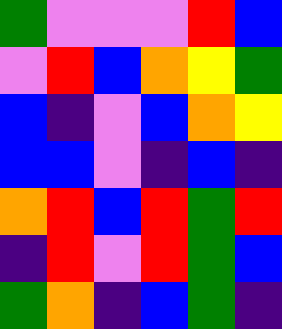[["green", "violet", "violet", "violet", "red", "blue"], ["violet", "red", "blue", "orange", "yellow", "green"], ["blue", "indigo", "violet", "blue", "orange", "yellow"], ["blue", "blue", "violet", "indigo", "blue", "indigo"], ["orange", "red", "blue", "red", "green", "red"], ["indigo", "red", "violet", "red", "green", "blue"], ["green", "orange", "indigo", "blue", "green", "indigo"]]